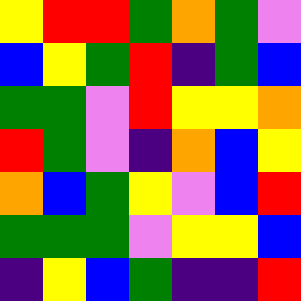[["yellow", "red", "red", "green", "orange", "green", "violet"], ["blue", "yellow", "green", "red", "indigo", "green", "blue"], ["green", "green", "violet", "red", "yellow", "yellow", "orange"], ["red", "green", "violet", "indigo", "orange", "blue", "yellow"], ["orange", "blue", "green", "yellow", "violet", "blue", "red"], ["green", "green", "green", "violet", "yellow", "yellow", "blue"], ["indigo", "yellow", "blue", "green", "indigo", "indigo", "red"]]